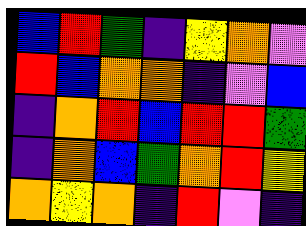[["blue", "red", "green", "indigo", "yellow", "orange", "violet"], ["red", "blue", "orange", "orange", "indigo", "violet", "blue"], ["indigo", "orange", "red", "blue", "red", "red", "green"], ["indigo", "orange", "blue", "green", "orange", "red", "yellow"], ["orange", "yellow", "orange", "indigo", "red", "violet", "indigo"]]